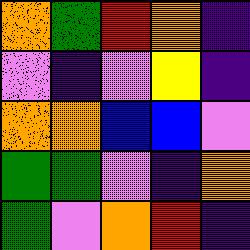[["orange", "green", "red", "orange", "indigo"], ["violet", "indigo", "violet", "yellow", "indigo"], ["orange", "orange", "blue", "blue", "violet"], ["green", "green", "violet", "indigo", "orange"], ["green", "violet", "orange", "red", "indigo"]]